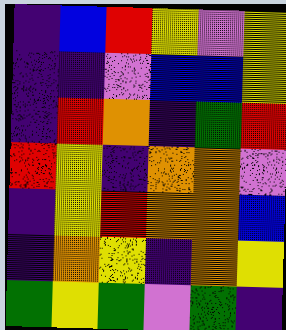[["indigo", "blue", "red", "yellow", "violet", "yellow"], ["indigo", "indigo", "violet", "blue", "blue", "yellow"], ["indigo", "red", "orange", "indigo", "green", "red"], ["red", "yellow", "indigo", "orange", "orange", "violet"], ["indigo", "yellow", "red", "orange", "orange", "blue"], ["indigo", "orange", "yellow", "indigo", "orange", "yellow"], ["green", "yellow", "green", "violet", "green", "indigo"]]